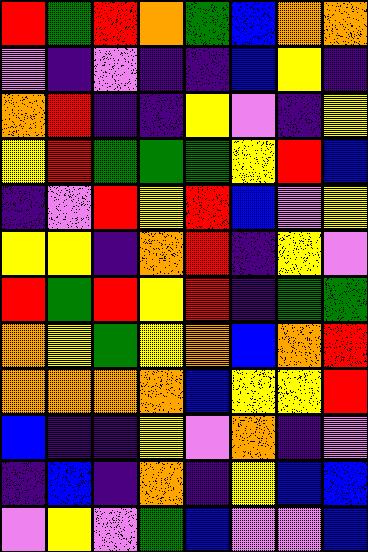[["red", "green", "red", "orange", "green", "blue", "orange", "orange"], ["violet", "indigo", "violet", "indigo", "indigo", "blue", "yellow", "indigo"], ["orange", "red", "indigo", "indigo", "yellow", "violet", "indigo", "yellow"], ["yellow", "red", "green", "green", "green", "yellow", "red", "blue"], ["indigo", "violet", "red", "yellow", "red", "blue", "violet", "yellow"], ["yellow", "yellow", "indigo", "orange", "red", "indigo", "yellow", "violet"], ["red", "green", "red", "yellow", "red", "indigo", "green", "green"], ["orange", "yellow", "green", "yellow", "orange", "blue", "orange", "red"], ["orange", "orange", "orange", "orange", "blue", "yellow", "yellow", "red"], ["blue", "indigo", "indigo", "yellow", "violet", "orange", "indigo", "violet"], ["indigo", "blue", "indigo", "orange", "indigo", "yellow", "blue", "blue"], ["violet", "yellow", "violet", "green", "blue", "violet", "violet", "blue"]]